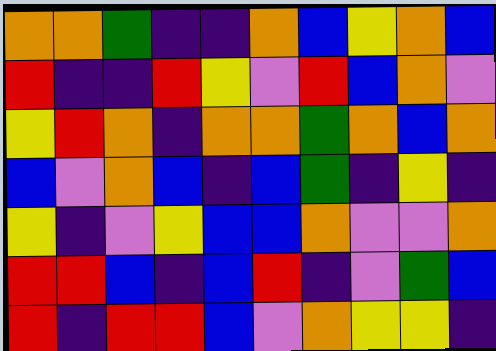[["orange", "orange", "green", "indigo", "indigo", "orange", "blue", "yellow", "orange", "blue"], ["red", "indigo", "indigo", "red", "yellow", "violet", "red", "blue", "orange", "violet"], ["yellow", "red", "orange", "indigo", "orange", "orange", "green", "orange", "blue", "orange"], ["blue", "violet", "orange", "blue", "indigo", "blue", "green", "indigo", "yellow", "indigo"], ["yellow", "indigo", "violet", "yellow", "blue", "blue", "orange", "violet", "violet", "orange"], ["red", "red", "blue", "indigo", "blue", "red", "indigo", "violet", "green", "blue"], ["red", "indigo", "red", "red", "blue", "violet", "orange", "yellow", "yellow", "indigo"]]